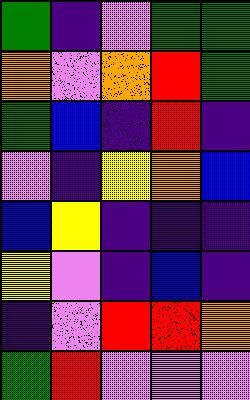[["green", "indigo", "violet", "green", "green"], ["orange", "violet", "orange", "red", "green"], ["green", "blue", "indigo", "red", "indigo"], ["violet", "indigo", "yellow", "orange", "blue"], ["blue", "yellow", "indigo", "indigo", "indigo"], ["yellow", "violet", "indigo", "blue", "indigo"], ["indigo", "violet", "red", "red", "orange"], ["green", "red", "violet", "violet", "violet"]]